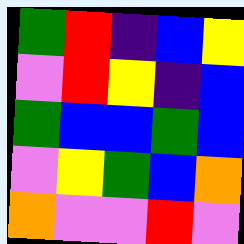[["green", "red", "indigo", "blue", "yellow"], ["violet", "red", "yellow", "indigo", "blue"], ["green", "blue", "blue", "green", "blue"], ["violet", "yellow", "green", "blue", "orange"], ["orange", "violet", "violet", "red", "violet"]]